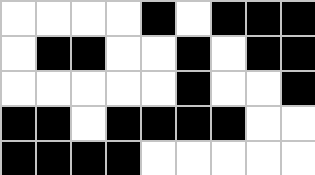[["white", "white", "white", "white", "black", "white", "black", "black", "black"], ["white", "black", "black", "white", "white", "black", "white", "black", "black"], ["white", "white", "white", "white", "white", "black", "white", "white", "black"], ["black", "black", "white", "black", "black", "black", "black", "white", "white"], ["black", "black", "black", "black", "white", "white", "white", "white", "white"]]